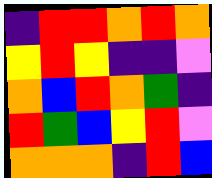[["indigo", "red", "red", "orange", "red", "orange"], ["yellow", "red", "yellow", "indigo", "indigo", "violet"], ["orange", "blue", "red", "orange", "green", "indigo"], ["red", "green", "blue", "yellow", "red", "violet"], ["orange", "orange", "orange", "indigo", "red", "blue"]]